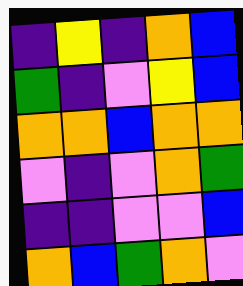[["indigo", "yellow", "indigo", "orange", "blue"], ["green", "indigo", "violet", "yellow", "blue"], ["orange", "orange", "blue", "orange", "orange"], ["violet", "indigo", "violet", "orange", "green"], ["indigo", "indigo", "violet", "violet", "blue"], ["orange", "blue", "green", "orange", "violet"]]